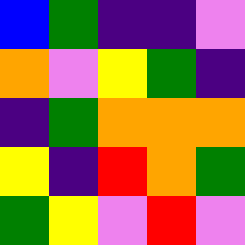[["blue", "green", "indigo", "indigo", "violet"], ["orange", "violet", "yellow", "green", "indigo"], ["indigo", "green", "orange", "orange", "orange"], ["yellow", "indigo", "red", "orange", "green"], ["green", "yellow", "violet", "red", "violet"]]